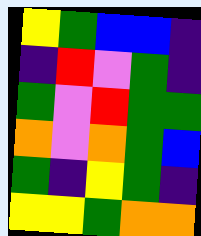[["yellow", "green", "blue", "blue", "indigo"], ["indigo", "red", "violet", "green", "indigo"], ["green", "violet", "red", "green", "green"], ["orange", "violet", "orange", "green", "blue"], ["green", "indigo", "yellow", "green", "indigo"], ["yellow", "yellow", "green", "orange", "orange"]]